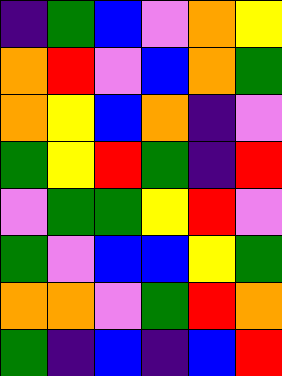[["indigo", "green", "blue", "violet", "orange", "yellow"], ["orange", "red", "violet", "blue", "orange", "green"], ["orange", "yellow", "blue", "orange", "indigo", "violet"], ["green", "yellow", "red", "green", "indigo", "red"], ["violet", "green", "green", "yellow", "red", "violet"], ["green", "violet", "blue", "blue", "yellow", "green"], ["orange", "orange", "violet", "green", "red", "orange"], ["green", "indigo", "blue", "indigo", "blue", "red"]]